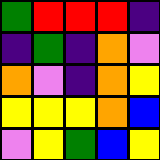[["green", "red", "red", "red", "indigo"], ["indigo", "green", "indigo", "orange", "violet"], ["orange", "violet", "indigo", "orange", "yellow"], ["yellow", "yellow", "yellow", "orange", "blue"], ["violet", "yellow", "green", "blue", "yellow"]]